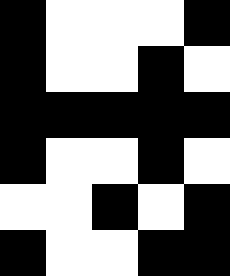[["black", "white", "white", "white", "black"], ["black", "white", "white", "black", "white"], ["black", "black", "black", "black", "black"], ["black", "white", "white", "black", "white"], ["white", "white", "black", "white", "black"], ["black", "white", "white", "black", "black"]]